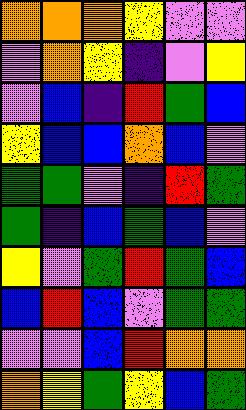[["orange", "orange", "orange", "yellow", "violet", "violet"], ["violet", "orange", "yellow", "indigo", "violet", "yellow"], ["violet", "blue", "indigo", "red", "green", "blue"], ["yellow", "blue", "blue", "orange", "blue", "violet"], ["green", "green", "violet", "indigo", "red", "green"], ["green", "indigo", "blue", "green", "blue", "violet"], ["yellow", "violet", "green", "red", "green", "blue"], ["blue", "red", "blue", "violet", "green", "green"], ["violet", "violet", "blue", "red", "orange", "orange"], ["orange", "yellow", "green", "yellow", "blue", "green"]]